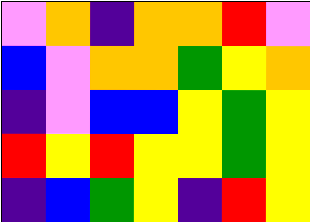[["violet", "orange", "indigo", "orange", "orange", "red", "violet"], ["blue", "violet", "orange", "orange", "green", "yellow", "orange"], ["indigo", "violet", "blue", "blue", "yellow", "green", "yellow"], ["red", "yellow", "red", "yellow", "yellow", "green", "yellow"], ["indigo", "blue", "green", "yellow", "indigo", "red", "yellow"]]